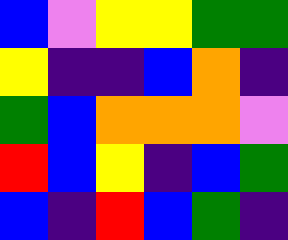[["blue", "violet", "yellow", "yellow", "green", "green"], ["yellow", "indigo", "indigo", "blue", "orange", "indigo"], ["green", "blue", "orange", "orange", "orange", "violet"], ["red", "blue", "yellow", "indigo", "blue", "green"], ["blue", "indigo", "red", "blue", "green", "indigo"]]